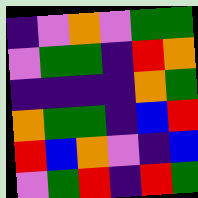[["indigo", "violet", "orange", "violet", "green", "green"], ["violet", "green", "green", "indigo", "red", "orange"], ["indigo", "indigo", "indigo", "indigo", "orange", "green"], ["orange", "green", "green", "indigo", "blue", "red"], ["red", "blue", "orange", "violet", "indigo", "blue"], ["violet", "green", "red", "indigo", "red", "green"]]